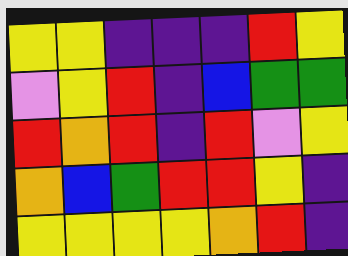[["yellow", "yellow", "indigo", "indigo", "indigo", "red", "yellow"], ["violet", "yellow", "red", "indigo", "blue", "green", "green"], ["red", "orange", "red", "indigo", "red", "violet", "yellow"], ["orange", "blue", "green", "red", "red", "yellow", "indigo"], ["yellow", "yellow", "yellow", "yellow", "orange", "red", "indigo"]]